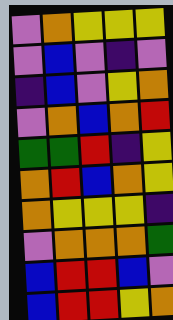[["violet", "orange", "yellow", "yellow", "yellow"], ["violet", "blue", "violet", "indigo", "violet"], ["indigo", "blue", "violet", "yellow", "orange"], ["violet", "orange", "blue", "orange", "red"], ["green", "green", "red", "indigo", "yellow"], ["orange", "red", "blue", "orange", "yellow"], ["orange", "yellow", "yellow", "yellow", "indigo"], ["violet", "orange", "orange", "orange", "green"], ["blue", "red", "red", "blue", "violet"], ["blue", "red", "red", "yellow", "orange"]]